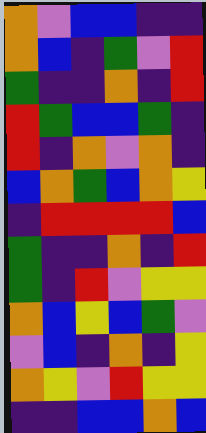[["orange", "violet", "blue", "blue", "indigo", "indigo"], ["orange", "blue", "indigo", "green", "violet", "red"], ["green", "indigo", "indigo", "orange", "indigo", "red"], ["red", "green", "blue", "blue", "green", "indigo"], ["red", "indigo", "orange", "violet", "orange", "indigo"], ["blue", "orange", "green", "blue", "orange", "yellow"], ["indigo", "red", "red", "red", "red", "blue"], ["green", "indigo", "indigo", "orange", "indigo", "red"], ["green", "indigo", "red", "violet", "yellow", "yellow"], ["orange", "blue", "yellow", "blue", "green", "violet"], ["violet", "blue", "indigo", "orange", "indigo", "yellow"], ["orange", "yellow", "violet", "red", "yellow", "yellow"], ["indigo", "indigo", "blue", "blue", "orange", "blue"]]